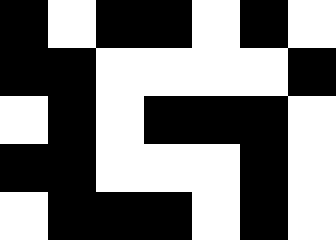[["black", "white", "black", "black", "white", "black", "white"], ["black", "black", "white", "white", "white", "white", "black"], ["white", "black", "white", "black", "black", "black", "white"], ["black", "black", "white", "white", "white", "black", "white"], ["white", "black", "black", "black", "white", "black", "white"]]